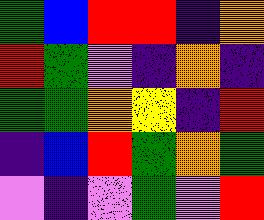[["green", "blue", "red", "red", "indigo", "orange"], ["red", "green", "violet", "indigo", "orange", "indigo"], ["green", "green", "orange", "yellow", "indigo", "red"], ["indigo", "blue", "red", "green", "orange", "green"], ["violet", "indigo", "violet", "green", "violet", "red"]]